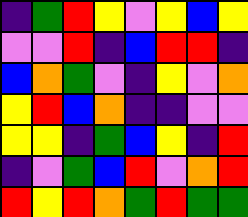[["indigo", "green", "red", "yellow", "violet", "yellow", "blue", "yellow"], ["violet", "violet", "red", "indigo", "blue", "red", "red", "indigo"], ["blue", "orange", "green", "violet", "indigo", "yellow", "violet", "orange"], ["yellow", "red", "blue", "orange", "indigo", "indigo", "violet", "violet"], ["yellow", "yellow", "indigo", "green", "blue", "yellow", "indigo", "red"], ["indigo", "violet", "green", "blue", "red", "violet", "orange", "red"], ["red", "yellow", "red", "orange", "green", "red", "green", "green"]]